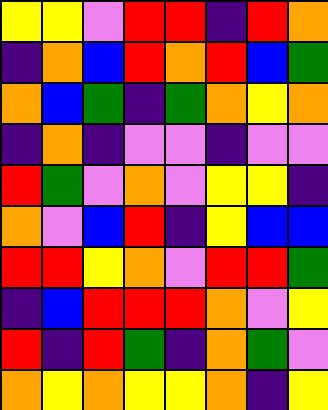[["yellow", "yellow", "violet", "red", "red", "indigo", "red", "orange"], ["indigo", "orange", "blue", "red", "orange", "red", "blue", "green"], ["orange", "blue", "green", "indigo", "green", "orange", "yellow", "orange"], ["indigo", "orange", "indigo", "violet", "violet", "indigo", "violet", "violet"], ["red", "green", "violet", "orange", "violet", "yellow", "yellow", "indigo"], ["orange", "violet", "blue", "red", "indigo", "yellow", "blue", "blue"], ["red", "red", "yellow", "orange", "violet", "red", "red", "green"], ["indigo", "blue", "red", "red", "red", "orange", "violet", "yellow"], ["red", "indigo", "red", "green", "indigo", "orange", "green", "violet"], ["orange", "yellow", "orange", "yellow", "yellow", "orange", "indigo", "yellow"]]